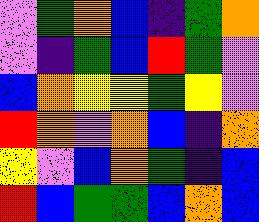[["violet", "green", "orange", "blue", "indigo", "green", "orange"], ["violet", "indigo", "green", "blue", "red", "green", "violet"], ["blue", "orange", "yellow", "yellow", "green", "yellow", "violet"], ["red", "orange", "violet", "orange", "blue", "indigo", "orange"], ["yellow", "violet", "blue", "orange", "green", "indigo", "blue"], ["red", "blue", "green", "green", "blue", "orange", "blue"]]